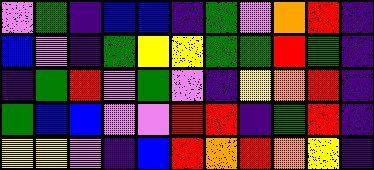[["violet", "green", "indigo", "blue", "blue", "indigo", "green", "violet", "orange", "red", "indigo"], ["blue", "violet", "indigo", "green", "yellow", "yellow", "green", "green", "red", "green", "indigo"], ["indigo", "green", "red", "violet", "green", "violet", "indigo", "yellow", "orange", "red", "indigo"], ["green", "blue", "blue", "violet", "violet", "red", "red", "indigo", "green", "red", "indigo"], ["yellow", "yellow", "violet", "indigo", "blue", "red", "orange", "red", "orange", "yellow", "indigo"]]